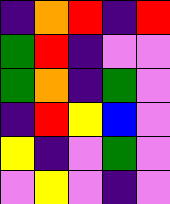[["indigo", "orange", "red", "indigo", "red"], ["green", "red", "indigo", "violet", "violet"], ["green", "orange", "indigo", "green", "violet"], ["indigo", "red", "yellow", "blue", "violet"], ["yellow", "indigo", "violet", "green", "violet"], ["violet", "yellow", "violet", "indigo", "violet"]]